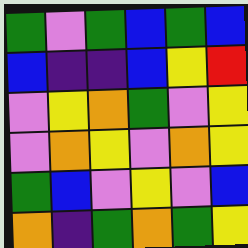[["green", "violet", "green", "blue", "green", "blue"], ["blue", "indigo", "indigo", "blue", "yellow", "red"], ["violet", "yellow", "orange", "green", "violet", "yellow"], ["violet", "orange", "yellow", "violet", "orange", "yellow"], ["green", "blue", "violet", "yellow", "violet", "blue"], ["orange", "indigo", "green", "orange", "green", "yellow"]]